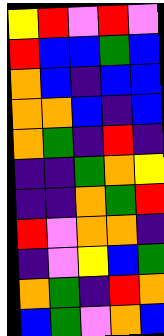[["yellow", "red", "violet", "red", "violet"], ["red", "blue", "blue", "green", "blue"], ["orange", "blue", "indigo", "blue", "blue"], ["orange", "orange", "blue", "indigo", "blue"], ["orange", "green", "indigo", "red", "indigo"], ["indigo", "indigo", "green", "orange", "yellow"], ["indigo", "indigo", "orange", "green", "red"], ["red", "violet", "orange", "orange", "indigo"], ["indigo", "violet", "yellow", "blue", "green"], ["orange", "green", "indigo", "red", "orange"], ["blue", "green", "violet", "orange", "blue"]]